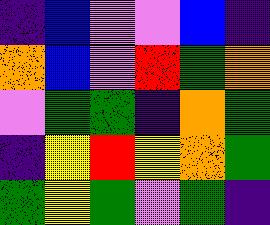[["indigo", "blue", "violet", "violet", "blue", "indigo"], ["orange", "blue", "violet", "red", "green", "orange"], ["violet", "green", "green", "indigo", "orange", "green"], ["indigo", "yellow", "red", "yellow", "orange", "green"], ["green", "yellow", "green", "violet", "green", "indigo"]]